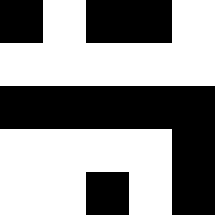[["black", "white", "black", "black", "white"], ["white", "white", "white", "white", "white"], ["black", "black", "black", "black", "black"], ["white", "white", "white", "white", "black"], ["white", "white", "black", "white", "black"]]